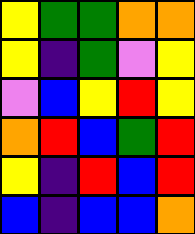[["yellow", "green", "green", "orange", "orange"], ["yellow", "indigo", "green", "violet", "yellow"], ["violet", "blue", "yellow", "red", "yellow"], ["orange", "red", "blue", "green", "red"], ["yellow", "indigo", "red", "blue", "red"], ["blue", "indigo", "blue", "blue", "orange"]]